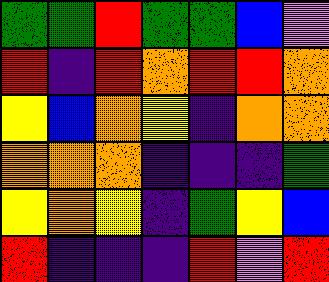[["green", "green", "red", "green", "green", "blue", "violet"], ["red", "indigo", "red", "orange", "red", "red", "orange"], ["yellow", "blue", "orange", "yellow", "indigo", "orange", "orange"], ["orange", "orange", "orange", "indigo", "indigo", "indigo", "green"], ["yellow", "orange", "yellow", "indigo", "green", "yellow", "blue"], ["red", "indigo", "indigo", "indigo", "red", "violet", "red"]]